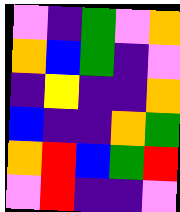[["violet", "indigo", "green", "violet", "orange"], ["orange", "blue", "green", "indigo", "violet"], ["indigo", "yellow", "indigo", "indigo", "orange"], ["blue", "indigo", "indigo", "orange", "green"], ["orange", "red", "blue", "green", "red"], ["violet", "red", "indigo", "indigo", "violet"]]